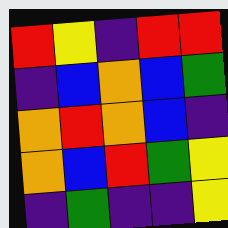[["red", "yellow", "indigo", "red", "red"], ["indigo", "blue", "orange", "blue", "green"], ["orange", "red", "orange", "blue", "indigo"], ["orange", "blue", "red", "green", "yellow"], ["indigo", "green", "indigo", "indigo", "yellow"]]